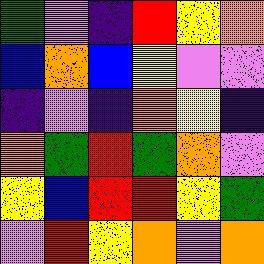[["green", "violet", "indigo", "red", "yellow", "orange"], ["blue", "orange", "blue", "yellow", "violet", "violet"], ["indigo", "violet", "indigo", "orange", "yellow", "indigo"], ["orange", "green", "red", "green", "orange", "violet"], ["yellow", "blue", "red", "red", "yellow", "green"], ["violet", "red", "yellow", "orange", "violet", "orange"]]